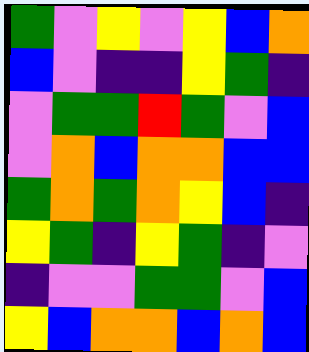[["green", "violet", "yellow", "violet", "yellow", "blue", "orange"], ["blue", "violet", "indigo", "indigo", "yellow", "green", "indigo"], ["violet", "green", "green", "red", "green", "violet", "blue"], ["violet", "orange", "blue", "orange", "orange", "blue", "blue"], ["green", "orange", "green", "orange", "yellow", "blue", "indigo"], ["yellow", "green", "indigo", "yellow", "green", "indigo", "violet"], ["indigo", "violet", "violet", "green", "green", "violet", "blue"], ["yellow", "blue", "orange", "orange", "blue", "orange", "blue"]]